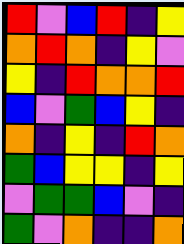[["red", "violet", "blue", "red", "indigo", "yellow"], ["orange", "red", "orange", "indigo", "yellow", "violet"], ["yellow", "indigo", "red", "orange", "orange", "red"], ["blue", "violet", "green", "blue", "yellow", "indigo"], ["orange", "indigo", "yellow", "indigo", "red", "orange"], ["green", "blue", "yellow", "yellow", "indigo", "yellow"], ["violet", "green", "green", "blue", "violet", "indigo"], ["green", "violet", "orange", "indigo", "indigo", "orange"]]